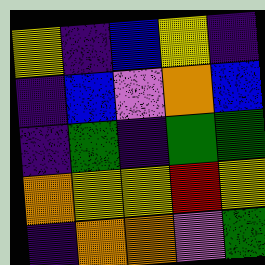[["yellow", "indigo", "blue", "yellow", "indigo"], ["indigo", "blue", "violet", "orange", "blue"], ["indigo", "green", "indigo", "green", "green"], ["orange", "yellow", "yellow", "red", "yellow"], ["indigo", "orange", "orange", "violet", "green"]]